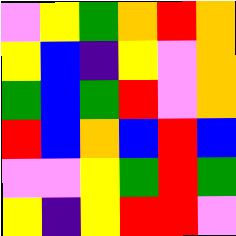[["violet", "yellow", "green", "orange", "red", "orange"], ["yellow", "blue", "indigo", "yellow", "violet", "orange"], ["green", "blue", "green", "red", "violet", "orange"], ["red", "blue", "orange", "blue", "red", "blue"], ["violet", "violet", "yellow", "green", "red", "green"], ["yellow", "indigo", "yellow", "red", "red", "violet"]]